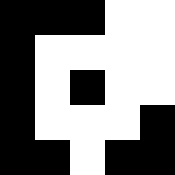[["black", "black", "black", "white", "white"], ["black", "white", "white", "white", "white"], ["black", "white", "black", "white", "white"], ["black", "white", "white", "white", "black"], ["black", "black", "white", "black", "black"]]